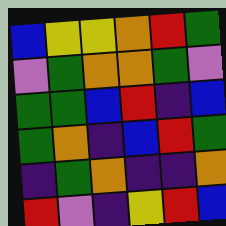[["blue", "yellow", "yellow", "orange", "red", "green"], ["violet", "green", "orange", "orange", "green", "violet"], ["green", "green", "blue", "red", "indigo", "blue"], ["green", "orange", "indigo", "blue", "red", "green"], ["indigo", "green", "orange", "indigo", "indigo", "orange"], ["red", "violet", "indigo", "yellow", "red", "blue"]]